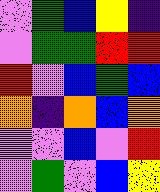[["violet", "green", "blue", "yellow", "indigo"], ["violet", "green", "green", "red", "red"], ["red", "violet", "blue", "green", "blue"], ["orange", "indigo", "orange", "blue", "orange"], ["violet", "violet", "blue", "violet", "red"], ["violet", "green", "violet", "blue", "yellow"]]